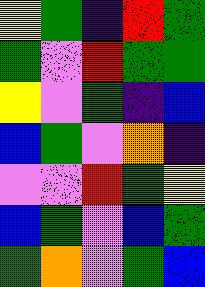[["yellow", "green", "indigo", "red", "green"], ["green", "violet", "red", "green", "green"], ["yellow", "violet", "green", "indigo", "blue"], ["blue", "green", "violet", "orange", "indigo"], ["violet", "violet", "red", "green", "yellow"], ["blue", "green", "violet", "blue", "green"], ["green", "orange", "violet", "green", "blue"]]